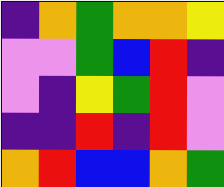[["indigo", "orange", "green", "orange", "orange", "yellow"], ["violet", "violet", "green", "blue", "red", "indigo"], ["violet", "indigo", "yellow", "green", "red", "violet"], ["indigo", "indigo", "red", "indigo", "red", "violet"], ["orange", "red", "blue", "blue", "orange", "green"]]